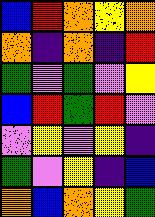[["blue", "red", "orange", "yellow", "orange"], ["orange", "indigo", "orange", "indigo", "red"], ["green", "violet", "green", "violet", "yellow"], ["blue", "red", "green", "red", "violet"], ["violet", "yellow", "violet", "yellow", "indigo"], ["green", "violet", "yellow", "indigo", "blue"], ["orange", "blue", "orange", "yellow", "green"]]